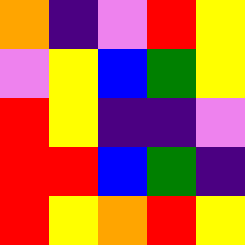[["orange", "indigo", "violet", "red", "yellow"], ["violet", "yellow", "blue", "green", "yellow"], ["red", "yellow", "indigo", "indigo", "violet"], ["red", "red", "blue", "green", "indigo"], ["red", "yellow", "orange", "red", "yellow"]]